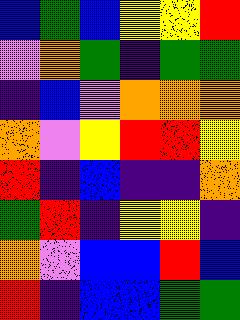[["blue", "green", "blue", "yellow", "yellow", "red"], ["violet", "orange", "green", "indigo", "green", "green"], ["indigo", "blue", "violet", "orange", "orange", "orange"], ["orange", "violet", "yellow", "red", "red", "yellow"], ["red", "indigo", "blue", "indigo", "indigo", "orange"], ["green", "red", "indigo", "yellow", "yellow", "indigo"], ["orange", "violet", "blue", "blue", "red", "blue"], ["red", "indigo", "blue", "blue", "green", "green"]]